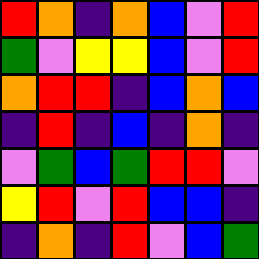[["red", "orange", "indigo", "orange", "blue", "violet", "red"], ["green", "violet", "yellow", "yellow", "blue", "violet", "red"], ["orange", "red", "red", "indigo", "blue", "orange", "blue"], ["indigo", "red", "indigo", "blue", "indigo", "orange", "indigo"], ["violet", "green", "blue", "green", "red", "red", "violet"], ["yellow", "red", "violet", "red", "blue", "blue", "indigo"], ["indigo", "orange", "indigo", "red", "violet", "blue", "green"]]